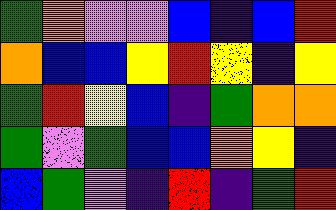[["green", "orange", "violet", "violet", "blue", "indigo", "blue", "red"], ["orange", "blue", "blue", "yellow", "red", "yellow", "indigo", "yellow"], ["green", "red", "yellow", "blue", "indigo", "green", "orange", "orange"], ["green", "violet", "green", "blue", "blue", "orange", "yellow", "indigo"], ["blue", "green", "violet", "indigo", "red", "indigo", "green", "red"]]